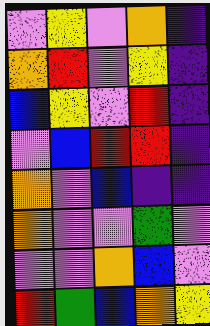[["violet", "yellow", "violet", "orange", "indigo"], ["orange", "red", "violet", "yellow", "indigo"], ["blue", "yellow", "violet", "red", "indigo"], ["violet", "blue", "red", "red", "indigo"], ["orange", "violet", "blue", "indigo", "indigo"], ["orange", "violet", "violet", "green", "violet"], ["violet", "violet", "orange", "blue", "violet"], ["red", "green", "blue", "orange", "yellow"]]